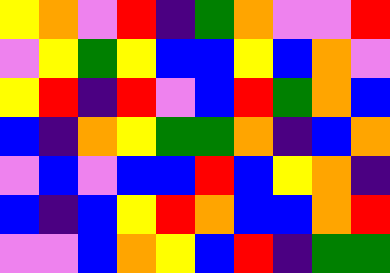[["yellow", "orange", "violet", "red", "indigo", "green", "orange", "violet", "violet", "red"], ["violet", "yellow", "green", "yellow", "blue", "blue", "yellow", "blue", "orange", "violet"], ["yellow", "red", "indigo", "red", "violet", "blue", "red", "green", "orange", "blue"], ["blue", "indigo", "orange", "yellow", "green", "green", "orange", "indigo", "blue", "orange"], ["violet", "blue", "violet", "blue", "blue", "red", "blue", "yellow", "orange", "indigo"], ["blue", "indigo", "blue", "yellow", "red", "orange", "blue", "blue", "orange", "red"], ["violet", "violet", "blue", "orange", "yellow", "blue", "red", "indigo", "green", "green"]]